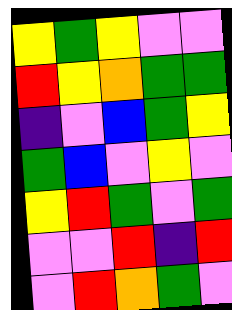[["yellow", "green", "yellow", "violet", "violet"], ["red", "yellow", "orange", "green", "green"], ["indigo", "violet", "blue", "green", "yellow"], ["green", "blue", "violet", "yellow", "violet"], ["yellow", "red", "green", "violet", "green"], ["violet", "violet", "red", "indigo", "red"], ["violet", "red", "orange", "green", "violet"]]